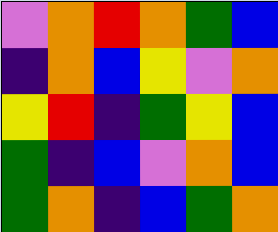[["violet", "orange", "red", "orange", "green", "blue"], ["indigo", "orange", "blue", "yellow", "violet", "orange"], ["yellow", "red", "indigo", "green", "yellow", "blue"], ["green", "indigo", "blue", "violet", "orange", "blue"], ["green", "orange", "indigo", "blue", "green", "orange"]]